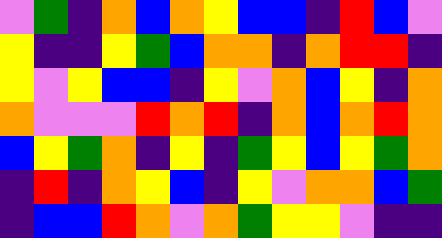[["violet", "green", "indigo", "orange", "blue", "orange", "yellow", "blue", "blue", "indigo", "red", "blue", "violet"], ["yellow", "indigo", "indigo", "yellow", "green", "blue", "orange", "orange", "indigo", "orange", "red", "red", "indigo"], ["yellow", "violet", "yellow", "blue", "blue", "indigo", "yellow", "violet", "orange", "blue", "yellow", "indigo", "orange"], ["orange", "violet", "violet", "violet", "red", "orange", "red", "indigo", "orange", "blue", "orange", "red", "orange"], ["blue", "yellow", "green", "orange", "indigo", "yellow", "indigo", "green", "yellow", "blue", "yellow", "green", "orange"], ["indigo", "red", "indigo", "orange", "yellow", "blue", "indigo", "yellow", "violet", "orange", "orange", "blue", "green"], ["indigo", "blue", "blue", "red", "orange", "violet", "orange", "green", "yellow", "yellow", "violet", "indigo", "indigo"]]